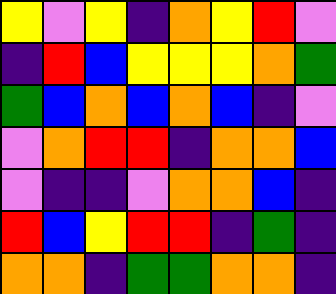[["yellow", "violet", "yellow", "indigo", "orange", "yellow", "red", "violet"], ["indigo", "red", "blue", "yellow", "yellow", "yellow", "orange", "green"], ["green", "blue", "orange", "blue", "orange", "blue", "indigo", "violet"], ["violet", "orange", "red", "red", "indigo", "orange", "orange", "blue"], ["violet", "indigo", "indigo", "violet", "orange", "orange", "blue", "indigo"], ["red", "blue", "yellow", "red", "red", "indigo", "green", "indigo"], ["orange", "orange", "indigo", "green", "green", "orange", "orange", "indigo"]]